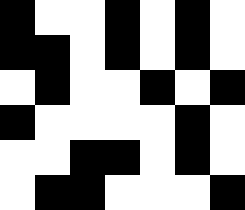[["black", "white", "white", "black", "white", "black", "white"], ["black", "black", "white", "black", "white", "black", "white"], ["white", "black", "white", "white", "black", "white", "black"], ["black", "white", "white", "white", "white", "black", "white"], ["white", "white", "black", "black", "white", "black", "white"], ["white", "black", "black", "white", "white", "white", "black"]]